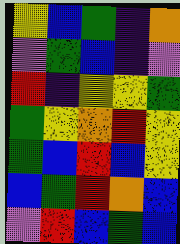[["yellow", "blue", "green", "indigo", "orange"], ["violet", "green", "blue", "indigo", "violet"], ["red", "indigo", "yellow", "yellow", "green"], ["green", "yellow", "orange", "red", "yellow"], ["green", "blue", "red", "blue", "yellow"], ["blue", "green", "red", "orange", "blue"], ["violet", "red", "blue", "green", "blue"]]